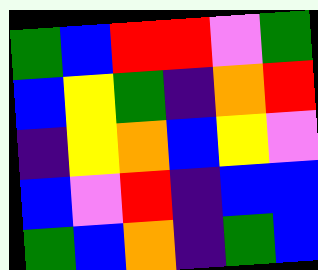[["green", "blue", "red", "red", "violet", "green"], ["blue", "yellow", "green", "indigo", "orange", "red"], ["indigo", "yellow", "orange", "blue", "yellow", "violet"], ["blue", "violet", "red", "indigo", "blue", "blue"], ["green", "blue", "orange", "indigo", "green", "blue"]]